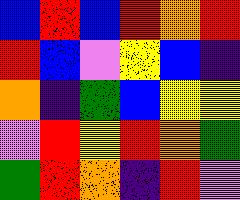[["blue", "red", "blue", "red", "orange", "red"], ["red", "blue", "violet", "yellow", "blue", "indigo"], ["orange", "indigo", "green", "blue", "yellow", "yellow"], ["violet", "red", "yellow", "red", "orange", "green"], ["green", "red", "orange", "indigo", "red", "violet"]]